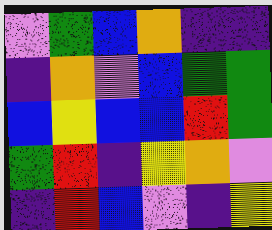[["violet", "green", "blue", "orange", "indigo", "indigo"], ["indigo", "orange", "violet", "blue", "green", "green"], ["blue", "yellow", "blue", "blue", "red", "green"], ["green", "red", "indigo", "yellow", "orange", "violet"], ["indigo", "red", "blue", "violet", "indigo", "yellow"]]